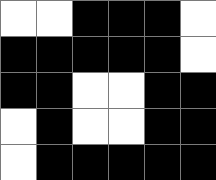[["white", "white", "black", "black", "black", "white"], ["black", "black", "black", "black", "black", "white"], ["black", "black", "white", "white", "black", "black"], ["white", "black", "white", "white", "black", "black"], ["white", "black", "black", "black", "black", "black"]]